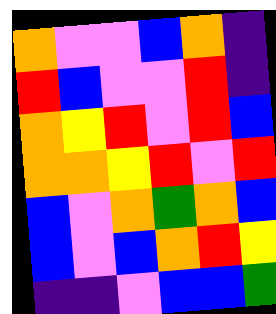[["orange", "violet", "violet", "blue", "orange", "indigo"], ["red", "blue", "violet", "violet", "red", "indigo"], ["orange", "yellow", "red", "violet", "red", "blue"], ["orange", "orange", "yellow", "red", "violet", "red"], ["blue", "violet", "orange", "green", "orange", "blue"], ["blue", "violet", "blue", "orange", "red", "yellow"], ["indigo", "indigo", "violet", "blue", "blue", "green"]]